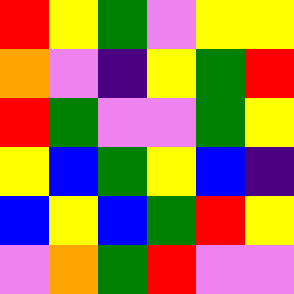[["red", "yellow", "green", "violet", "yellow", "yellow"], ["orange", "violet", "indigo", "yellow", "green", "red"], ["red", "green", "violet", "violet", "green", "yellow"], ["yellow", "blue", "green", "yellow", "blue", "indigo"], ["blue", "yellow", "blue", "green", "red", "yellow"], ["violet", "orange", "green", "red", "violet", "violet"]]